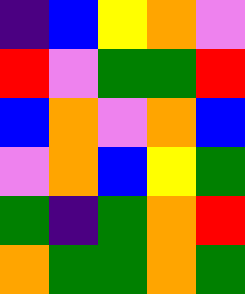[["indigo", "blue", "yellow", "orange", "violet"], ["red", "violet", "green", "green", "red"], ["blue", "orange", "violet", "orange", "blue"], ["violet", "orange", "blue", "yellow", "green"], ["green", "indigo", "green", "orange", "red"], ["orange", "green", "green", "orange", "green"]]